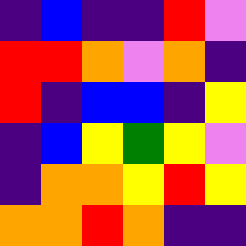[["indigo", "blue", "indigo", "indigo", "red", "violet"], ["red", "red", "orange", "violet", "orange", "indigo"], ["red", "indigo", "blue", "blue", "indigo", "yellow"], ["indigo", "blue", "yellow", "green", "yellow", "violet"], ["indigo", "orange", "orange", "yellow", "red", "yellow"], ["orange", "orange", "red", "orange", "indigo", "indigo"]]